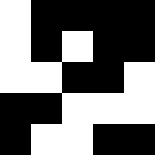[["white", "black", "black", "black", "black"], ["white", "black", "white", "black", "black"], ["white", "white", "black", "black", "white"], ["black", "black", "white", "white", "white"], ["black", "white", "white", "black", "black"]]